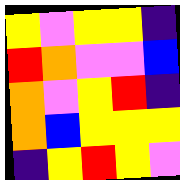[["yellow", "violet", "yellow", "yellow", "indigo"], ["red", "orange", "violet", "violet", "blue"], ["orange", "violet", "yellow", "red", "indigo"], ["orange", "blue", "yellow", "yellow", "yellow"], ["indigo", "yellow", "red", "yellow", "violet"]]